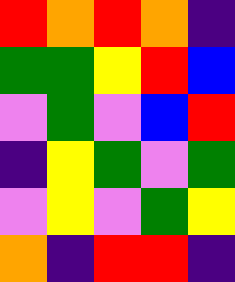[["red", "orange", "red", "orange", "indigo"], ["green", "green", "yellow", "red", "blue"], ["violet", "green", "violet", "blue", "red"], ["indigo", "yellow", "green", "violet", "green"], ["violet", "yellow", "violet", "green", "yellow"], ["orange", "indigo", "red", "red", "indigo"]]